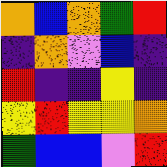[["orange", "blue", "orange", "green", "red"], ["indigo", "orange", "violet", "blue", "indigo"], ["red", "indigo", "indigo", "yellow", "indigo"], ["yellow", "red", "yellow", "yellow", "orange"], ["green", "blue", "blue", "violet", "red"]]